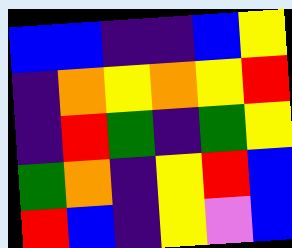[["blue", "blue", "indigo", "indigo", "blue", "yellow"], ["indigo", "orange", "yellow", "orange", "yellow", "red"], ["indigo", "red", "green", "indigo", "green", "yellow"], ["green", "orange", "indigo", "yellow", "red", "blue"], ["red", "blue", "indigo", "yellow", "violet", "blue"]]